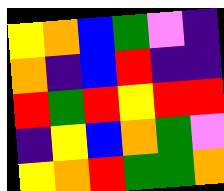[["yellow", "orange", "blue", "green", "violet", "indigo"], ["orange", "indigo", "blue", "red", "indigo", "indigo"], ["red", "green", "red", "yellow", "red", "red"], ["indigo", "yellow", "blue", "orange", "green", "violet"], ["yellow", "orange", "red", "green", "green", "orange"]]